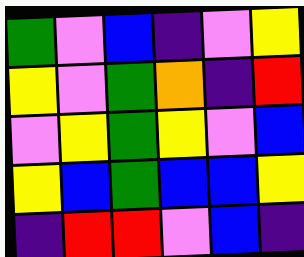[["green", "violet", "blue", "indigo", "violet", "yellow"], ["yellow", "violet", "green", "orange", "indigo", "red"], ["violet", "yellow", "green", "yellow", "violet", "blue"], ["yellow", "blue", "green", "blue", "blue", "yellow"], ["indigo", "red", "red", "violet", "blue", "indigo"]]